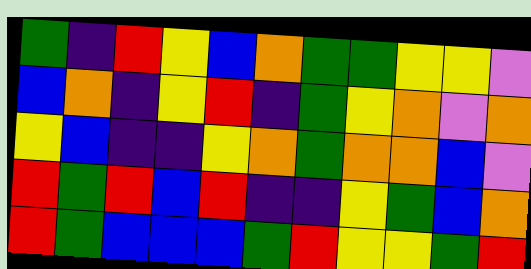[["green", "indigo", "red", "yellow", "blue", "orange", "green", "green", "yellow", "yellow", "violet"], ["blue", "orange", "indigo", "yellow", "red", "indigo", "green", "yellow", "orange", "violet", "orange"], ["yellow", "blue", "indigo", "indigo", "yellow", "orange", "green", "orange", "orange", "blue", "violet"], ["red", "green", "red", "blue", "red", "indigo", "indigo", "yellow", "green", "blue", "orange"], ["red", "green", "blue", "blue", "blue", "green", "red", "yellow", "yellow", "green", "red"]]